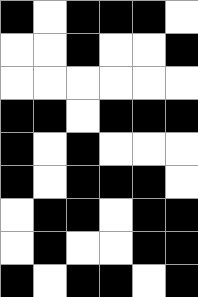[["black", "white", "black", "black", "black", "white"], ["white", "white", "black", "white", "white", "black"], ["white", "white", "white", "white", "white", "white"], ["black", "black", "white", "black", "black", "black"], ["black", "white", "black", "white", "white", "white"], ["black", "white", "black", "black", "black", "white"], ["white", "black", "black", "white", "black", "black"], ["white", "black", "white", "white", "black", "black"], ["black", "white", "black", "black", "white", "black"]]